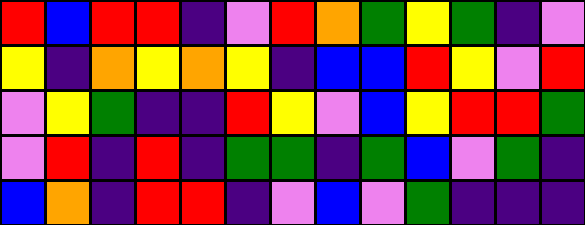[["red", "blue", "red", "red", "indigo", "violet", "red", "orange", "green", "yellow", "green", "indigo", "violet"], ["yellow", "indigo", "orange", "yellow", "orange", "yellow", "indigo", "blue", "blue", "red", "yellow", "violet", "red"], ["violet", "yellow", "green", "indigo", "indigo", "red", "yellow", "violet", "blue", "yellow", "red", "red", "green"], ["violet", "red", "indigo", "red", "indigo", "green", "green", "indigo", "green", "blue", "violet", "green", "indigo"], ["blue", "orange", "indigo", "red", "red", "indigo", "violet", "blue", "violet", "green", "indigo", "indigo", "indigo"]]